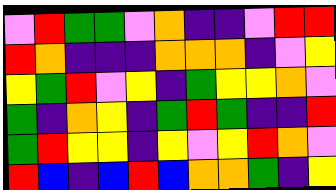[["violet", "red", "green", "green", "violet", "orange", "indigo", "indigo", "violet", "red", "red"], ["red", "orange", "indigo", "indigo", "indigo", "orange", "orange", "orange", "indigo", "violet", "yellow"], ["yellow", "green", "red", "violet", "yellow", "indigo", "green", "yellow", "yellow", "orange", "violet"], ["green", "indigo", "orange", "yellow", "indigo", "green", "red", "green", "indigo", "indigo", "red"], ["green", "red", "yellow", "yellow", "indigo", "yellow", "violet", "yellow", "red", "orange", "violet"], ["red", "blue", "indigo", "blue", "red", "blue", "orange", "orange", "green", "indigo", "yellow"]]